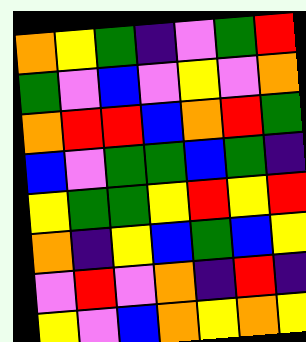[["orange", "yellow", "green", "indigo", "violet", "green", "red"], ["green", "violet", "blue", "violet", "yellow", "violet", "orange"], ["orange", "red", "red", "blue", "orange", "red", "green"], ["blue", "violet", "green", "green", "blue", "green", "indigo"], ["yellow", "green", "green", "yellow", "red", "yellow", "red"], ["orange", "indigo", "yellow", "blue", "green", "blue", "yellow"], ["violet", "red", "violet", "orange", "indigo", "red", "indigo"], ["yellow", "violet", "blue", "orange", "yellow", "orange", "yellow"]]